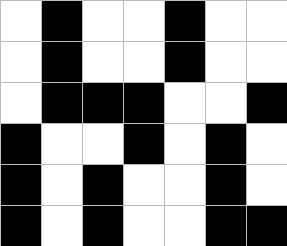[["white", "black", "white", "white", "black", "white", "white"], ["white", "black", "white", "white", "black", "white", "white"], ["white", "black", "black", "black", "white", "white", "black"], ["black", "white", "white", "black", "white", "black", "white"], ["black", "white", "black", "white", "white", "black", "white"], ["black", "white", "black", "white", "white", "black", "black"]]